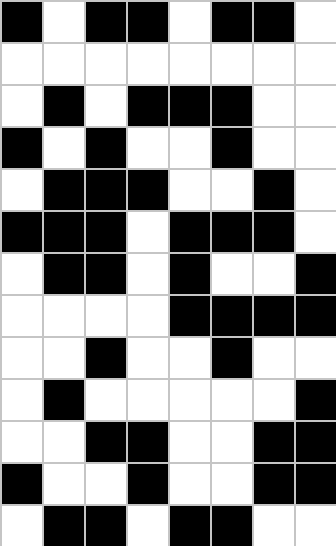[["black", "white", "black", "black", "white", "black", "black", "white"], ["white", "white", "white", "white", "white", "white", "white", "white"], ["white", "black", "white", "black", "black", "black", "white", "white"], ["black", "white", "black", "white", "white", "black", "white", "white"], ["white", "black", "black", "black", "white", "white", "black", "white"], ["black", "black", "black", "white", "black", "black", "black", "white"], ["white", "black", "black", "white", "black", "white", "white", "black"], ["white", "white", "white", "white", "black", "black", "black", "black"], ["white", "white", "black", "white", "white", "black", "white", "white"], ["white", "black", "white", "white", "white", "white", "white", "black"], ["white", "white", "black", "black", "white", "white", "black", "black"], ["black", "white", "white", "black", "white", "white", "black", "black"], ["white", "black", "black", "white", "black", "black", "white", "white"]]